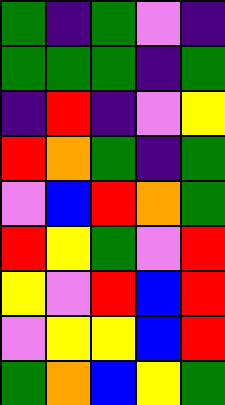[["green", "indigo", "green", "violet", "indigo"], ["green", "green", "green", "indigo", "green"], ["indigo", "red", "indigo", "violet", "yellow"], ["red", "orange", "green", "indigo", "green"], ["violet", "blue", "red", "orange", "green"], ["red", "yellow", "green", "violet", "red"], ["yellow", "violet", "red", "blue", "red"], ["violet", "yellow", "yellow", "blue", "red"], ["green", "orange", "blue", "yellow", "green"]]